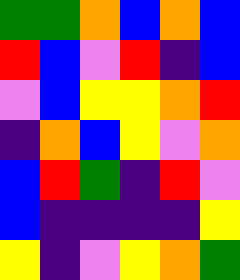[["green", "green", "orange", "blue", "orange", "blue"], ["red", "blue", "violet", "red", "indigo", "blue"], ["violet", "blue", "yellow", "yellow", "orange", "red"], ["indigo", "orange", "blue", "yellow", "violet", "orange"], ["blue", "red", "green", "indigo", "red", "violet"], ["blue", "indigo", "indigo", "indigo", "indigo", "yellow"], ["yellow", "indigo", "violet", "yellow", "orange", "green"]]